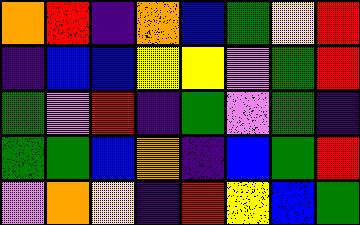[["orange", "red", "indigo", "orange", "blue", "green", "yellow", "red"], ["indigo", "blue", "blue", "yellow", "yellow", "violet", "green", "red"], ["green", "violet", "red", "indigo", "green", "violet", "green", "indigo"], ["green", "green", "blue", "orange", "indigo", "blue", "green", "red"], ["violet", "orange", "yellow", "indigo", "red", "yellow", "blue", "green"]]